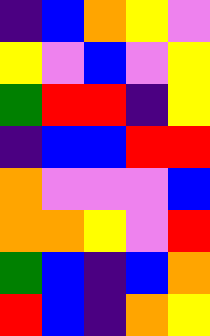[["indigo", "blue", "orange", "yellow", "violet"], ["yellow", "violet", "blue", "violet", "yellow"], ["green", "red", "red", "indigo", "yellow"], ["indigo", "blue", "blue", "red", "red"], ["orange", "violet", "violet", "violet", "blue"], ["orange", "orange", "yellow", "violet", "red"], ["green", "blue", "indigo", "blue", "orange"], ["red", "blue", "indigo", "orange", "yellow"]]